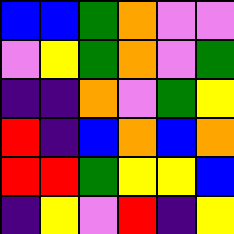[["blue", "blue", "green", "orange", "violet", "violet"], ["violet", "yellow", "green", "orange", "violet", "green"], ["indigo", "indigo", "orange", "violet", "green", "yellow"], ["red", "indigo", "blue", "orange", "blue", "orange"], ["red", "red", "green", "yellow", "yellow", "blue"], ["indigo", "yellow", "violet", "red", "indigo", "yellow"]]